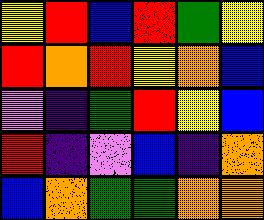[["yellow", "red", "blue", "red", "green", "yellow"], ["red", "orange", "red", "yellow", "orange", "blue"], ["violet", "indigo", "green", "red", "yellow", "blue"], ["red", "indigo", "violet", "blue", "indigo", "orange"], ["blue", "orange", "green", "green", "orange", "orange"]]